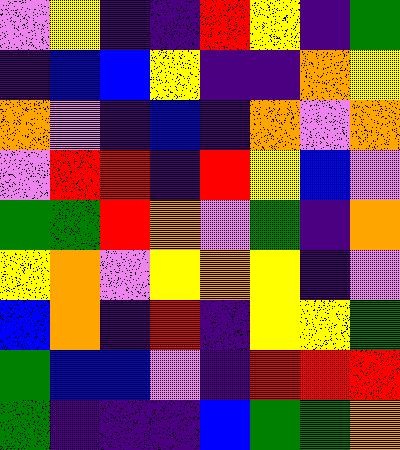[["violet", "yellow", "indigo", "indigo", "red", "yellow", "indigo", "green"], ["indigo", "blue", "blue", "yellow", "indigo", "indigo", "orange", "yellow"], ["orange", "violet", "indigo", "blue", "indigo", "orange", "violet", "orange"], ["violet", "red", "red", "indigo", "red", "yellow", "blue", "violet"], ["green", "green", "red", "orange", "violet", "green", "indigo", "orange"], ["yellow", "orange", "violet", "yellow", "orange", "yellow", "indigo", "violet"], ["blue", "orange", "indigo", "red", "indigo", "yellow", "yellow", "green"], ["green", "blue", "blue", "violet", "indigo", "red", "red", "red"], ["green", "indigo", "indigo", "indigo", "blue", "green", "green", "orange"]]